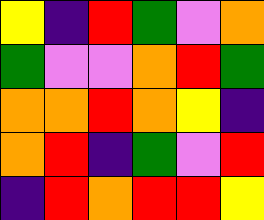[["yellow", "indigo", "red", "green", "violet", "orange"], ["green", "violet", "violet", "orange", "red", "green"], ["orange", "orange", "red", "orange", "yellow", "indigo"], ["orange", "red", "indigo", "green", "violet", "red"], ["indigo", "red", "orange", "red", "red", "yellow"]]